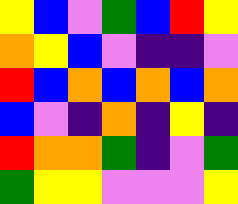[["yellow", "blue", "violet", "green", "blue", "red", "yellow"], ["orange", "yellow", "blue", "violet", "indigo", "indigo", "violet"], ["red", "blue", "orange", "blue", "orange", "blue", "orange"], ["blue", "violet", "indigo", "orange", "indigo", "yellow", "indigo"], ["red", "orange", "orange", "green", "indigo", "violet", "green"], ["green", "yellow", "yellow", "violet", "violet", "violet", "yellow"]]